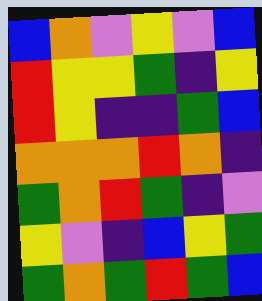[["blue", "orange", "violet", "yellow", "violet", "blue"], ["red", "yellow", "yellow", "green", "indigo", "yellow"], ["red", "yellow", "indigo", "indigo", "green", "blue"], ["orange", "orange", "orange", "red", "orange", "indigo"], ["green", "orange", "red", "green", "indigo", "violet"], ["yellow", "violet", "indigo", "blue", "yellow", "green"], ["green", "orange", "green", "red", "green", "blue"]]